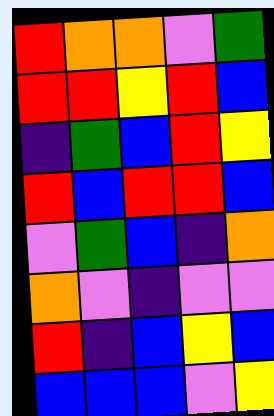[["red", "orange", "orange", "violet", "green"], ["red", "red", "yellow", "red", "blue"], ["indigo", "green", "blue", "red", "yellow"], ["red", "blue", "red", "red", "blue"], ["violet", "green", "blue", "indigo", "orange"], ["orange", "violet", "indigo", "violet", "violet"], ["red", "indigo", "blue", "yellow", "blue"], ["blue", "blue", "blue", "violet", "yellow"]]